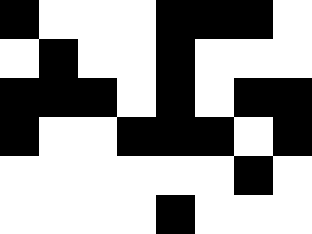[["black", "white", "white", "white", "black", "black", "black", "white"], ["white", "black", "white", "white", "black", "white", "white", "white"], ["black", "black", "black", "white", "black", "white", "black", "black"], ["black", "white", "white", "black", "black", "black", "white", "black"], ["white", "white", "white", "white", "white", "white", "black", "white"], ["white", "white", "white", "white", "black", "white", "white", "white"]]